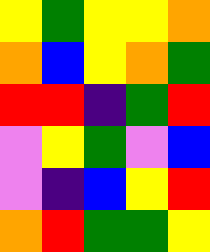[["yellow", "green", "yellow", "yellow", "orange"], ["orange", "blue", "yellow", "orange", "green"], ["red", "red", "indigo", "green", "red"], ["violet", "yellow", "green", "violet", "blue"], ["violet", "indigo", "blue", "yellow", "red"], ["orange", "red", "green", "green", "yellow"]]